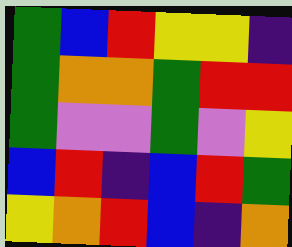[["green", "blue", "red", "yellow", "yellow", "indigo"], ["green", "orange", "orange", "green", "red", "red"], ["green", "violet", "violet", "green", "violet", "yellow"], ["blue", "red", "indigo", "blue", "red", "green"], ["yellow", "orange", "red", "blue", "indigo", "orange"]]